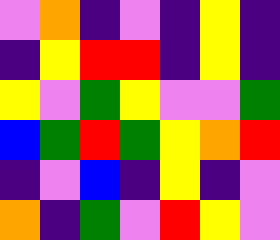[["violet", "orange", "indigo", "violet", "indigo", "yellow", "indigo"], ["indigo", "yellow", "red", "red", "indigo", "yellow", "indigo"], ["yellow", "violet", "green", "yellow", "violet", "violet", "green"], ["blue", "green", "red", "green", "yellow", "orange", "red"], ["indigo", "violet", "blue", "indigo", "yellow", "indigo", "violet"], ["orange", "indigo", "green", "violet", "red", "yellow", "violet"]]